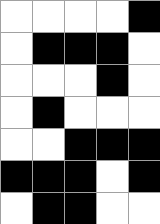[["white", "white", "white", "white", "black"], ["white", "black", "black", "black", "white"], ["white", "white", "white", "black", "white"], ["white", "black", "white", "white", "white"], ["white", "white", "black", "black", "black"], ["black", "black", "black", "white", "black"], ["white", "black", "black", "white", "white"]]